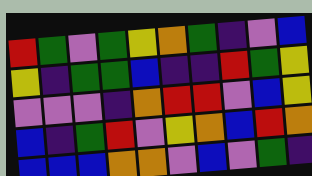[["red", "green", "violet", "green", "yellow", "orange", "green", "indigo", "violet", "blue"], ["yellow", "indigo", "green", "green", "blue", "indigo", "indigo", "red", "green", "yellow"], ["violet", "violet", "violet", "indigo", "orange", "red", "red", "violet", "blue", "yellow"], ["blue", "indigo", "green", "red", "violet", "yellow", "orange", "blue", "red", "orange"], ["blue", "blue", "blue", "orange", "orange", "violet", "blue", "violet", "green", "indigo"]]